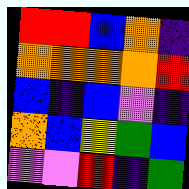[["red", "red", "blue", "orange", "indigo"], ["orange", "orange", "orange", "orange", "red"], ["blue", "indigo", "blue", "violet", "indigo"], ["orange", "blue", "yellow", "green", "blue"], ["violet", "violet", "red", "indigo", "green"]]